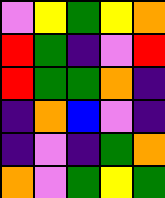[["violet", "yellow", "green", "yellow", "orange"], ["red", "green", "indigo", "violet", "red"], ["red", "green", "green", "orange", "indigo"], ["indigo", "orange", "blue", "violet", "indigo"], ["indigo", "violet", "indigo", "green", "orange"], ["orange", "violet", "green", "yellow", "green"]]